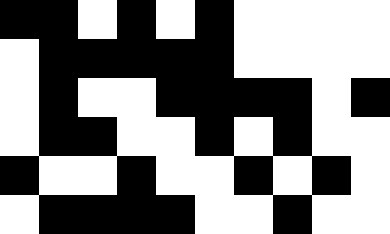[["black", "black", "white", "black", "white", "black", "white", "white", "white", "white"], ["white", "black", "black", "black", "black", "black", "white", "white", "white", "white"], ["white", "black", "white", "white", "black", "black", "black", "black", "white", "black"], ["white", "black", "black", "white", "white", "black", "white", "black", "white", "white"], ["black", "white", "white", "black", "white", "white", "black", "white", "black", "white"], ["white", "black", "black", "black", "black", "white", "white", "black", "white", "white"]]